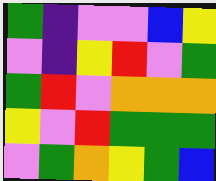[["green", "indigo", "violet", "violet", "blue", "yellow"], ["violet", "indigo", "yellow", "red", "violet", "green"], ["green", "red", "violet", "orange", "orange", "orange"], ["yellow", "violet", "red", "green", "green", "green"], ["violet", "green", "orange", "yellow", "green", "blue"]]